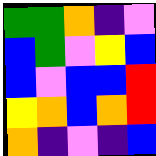[["green", "green", "orange", "indigo", "violet"], ["blue", "green", "violet", "yellow", "blue"], ["blue", "violet", "blue", "blue", "red"], ["yellow", "orange", "blue", "orange", "red"], ["orange", "indigo", "violet", "indigo", "blue"]]